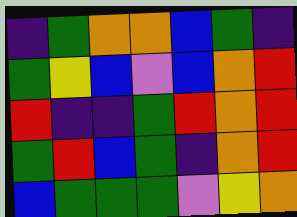[["indigo", "green", "orange", "orange", "blue", "green", "indigo"], ["green", "yellow", "blue", "violet", "blue", "orange", "red"], ["red", "indigo", "indigo", "green", "red", "orange", "red"], ["green", "red", "blue", "green", "indigo", "orange", "red"], ["blue", "green", "green", "green", "violet", "yellow", "orange"]]